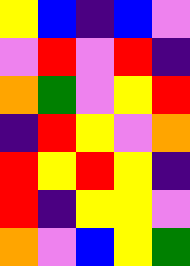[["yellow", "blue", "indigo", "blue", "violet"], ["violet", "red", "violet", "red", "indigo"], ["orange", "green", "violet", "yellow", "red"], ["indigo", "red", "yellow", "violet", "orange"], ["red", "yellow", "red", "yellow", "indigo"], ["red", "indigo", "yellow", "yellow", "violet"], ["orange", "violet", "blue", "yellow", "green"]]